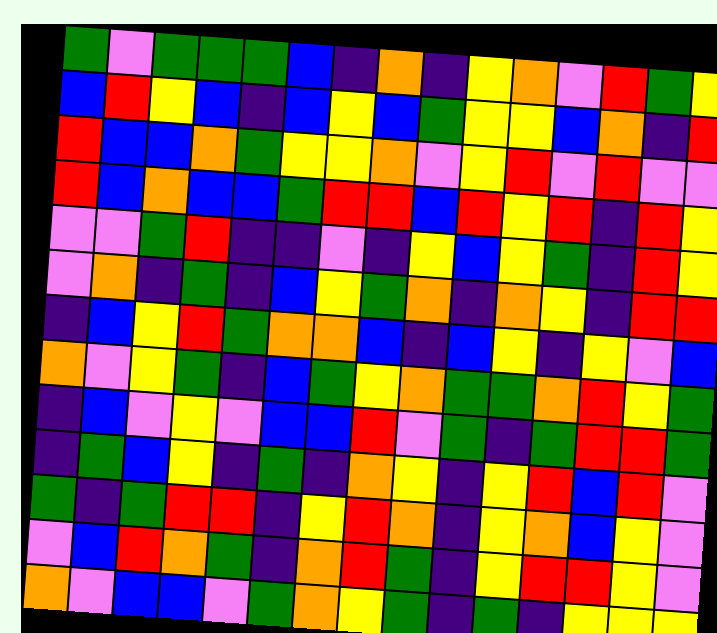[["green", "violet", "green", "green", "green", "blue", "indigo", "orange", "indigo", "yellow", "orange", "violet", "red", "green", "yellow"], ["blue", "red", "yellow", "blue", "indigo", "blue", "yellow", "blue", "green", "yellow", "yellow", "blue", "orange", "indigo", "red"], ["red", "blue", "blue", "orange", "green", "yellow", "yellow", "orange", "violet", "yellow", "red", "violet", "red", "violet", "violet"], ["red", "blue", "orange", "blue", "blue", "green", "red", "red", "blue", "red", "yellow", "red", "indigo", "red", "yellow"], ["violet", "violet", "green", "red", "indigo", "indigo", "violet", "indigo", "yellow", "blue", "yellow", "green", "indigo", "red", "yellow"], ["violet", "orange", "indigo", "green", "indigo", "blue", "yellow", "green", "orange", "indigo", "orange", "yellow", "indigo", "red", "red"], ["indigo", "blue", "yellow", "red", "green", "orange", "orange", "blue", "indigo", "blue", "yellow", "indigo", "yellow", "violet", "blue"], ["orange", "violet", "yellow", "green", "indigo", "blue", "green", "yellow", "orange", "green", "green", "orange", "red", "yellow", "green"], ["indigo", "blue", "violet", "yellow", "violet", "blue", "blue", "red", "violet", "green", "indigo", "green", "red", "red", "green"], ["indigo", "green", "blue", "yellow", "indigo", "green", "indigo", "orange", "yellow", "indigo", "yellow", "red", "blue", "red", "violet"], ["green", "indigo", "green", "red", "red", "indigo", "yellow", "red", "orange", "indigo", "yellow", "orange", "blue", "yellow", "violet"], ["violet", "blue", "red", "orange", "green", "indigo", "orange", "red", "green", "indigo", "yellow", "red", "red", "yellow", "violet"], ["orange", "violet", "blue", "blue", "violet", "green", "orange", "yellow", "green", "indigo", "green", "indigo", "yellow", "yellow", "yellow"]]